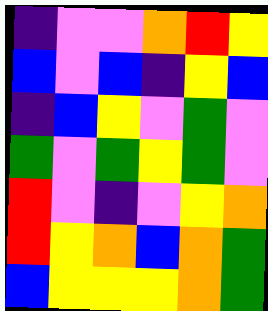[["indigo", "violet", "violet", "orange", "red", "yellow"], ["blue", "violet", "blue", "indigo", "yellow", "blue"], ["indigo", "blue", "yellow", "violet", "green", "violet"], ["green", "violet", "green", "yellow", "green", "violet"], ["red", "violet", "indigo", "violet", "yellow", "orange"], ["red", "yellow", "orange", "blue", "orange", "green"], ["blue", "yellow", "yellow", "yellow", "orange", "green"]]